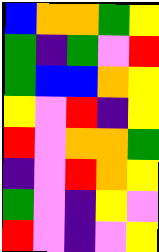[["blue", "orange", "orange", "green", "yellow"], ["green", "indigo", "green", "violet", "red"], ["green", "blue", "blue", "orange", "yellow"], ["yellow", "violet", "red", "indigo", "yellow"], ["red", "violet", "orange", "orange", "green"], ["indigo", "violet", "red", "orange", "yellow"], ["green", "violet", "indigo", "yellow", "violet"], ["red", "violet", "indigo", "violet", "yellow"]]